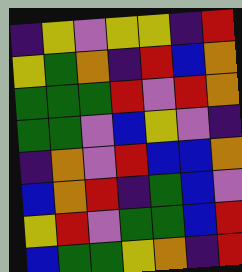[["indigo", "yellow", "violet", "yellow", "yellow", "indigo", "red"], ["yellow", "green", "orange", "indigo", "red", "blue", "orange"], ["green", "green", "green", "red", "violet", "red", "orange"], ["green", "green", "violet", "blue", "yellow", "violet", "indigo"], ["indigo", "orange", "violet", "red", "blue", "blue", "orange"], ["blue", "orange", "red", "indigo", "green", "blue", "violet"], ["yellow", "red", "violet", "green", "green", "blue", "red"], ["blue", "green", "green", "yellow", "orange", "indigo", "red"]]